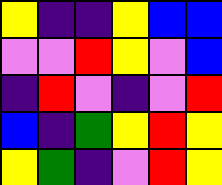[["yellow", "indigo", "indigo", "yellow", "blue", "blue"], ["violet", "violet", "red", "yellow", "violet", "blue"], ["indigo", "red", "violet", "indigo", "violet", "red"], ["blue", "indigo", "green", "yellow", "red", "yellow"], ["yellow", "green", "indigo", "violet", "red", "yellow"]]